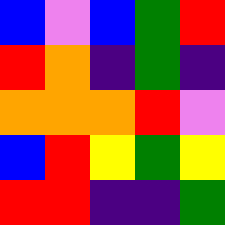[["blue", "violet", "blue", "green", "red"], ["red", "orange", "indigo", "green", "indigo"], ["orange", "orange", "orange", "red", "violet"], ["blue", "red", "yellow", "green", "yellow"], ["red", "red", "indigo", "indigo", "green"]]